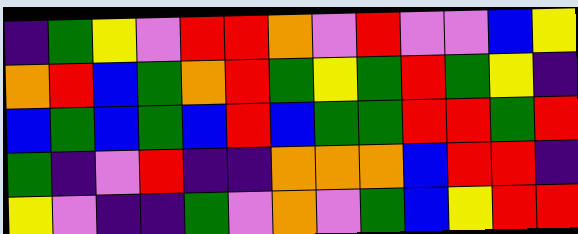[["indigo", "green", "yellow", "violet", "red", "red", "orange", "violet", "red", "violet", "violet", "blue", "yellow"], ["orange", "red", "blue", "green", "orange", "red", "green", "yellow", "green", "red", "green", "yellow", "indigo"], ["blue", "green", "blue", "green", "blue", "red", "blue", "green", "green", "red", "red", "green", "red"], ["green", "indigo", "violet", "red", "indigo", "indigo", "orange", "orange", "orange", "blue", "red", "red", "indigo"], ["yellow", "violet", "indigo", "indigo", "green", "violet", "orange", "violet", "green", "blue", "yellow", "red", "red"]]